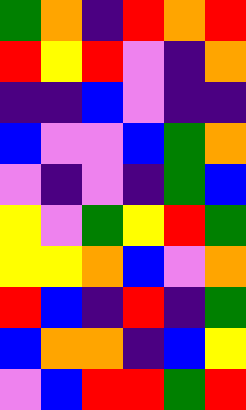[["green", "orange", "indigo", "red", "orange", "red"], ["red", "yellow", "red", "violet", "indigo", "orange"], ["indigo", "indigo", "blue", "violet", "indigo", "indigo"], ["blue", "violet", "violet", "blue", "green", "orange"], ["violet", "indigo", "violet", "indigo", "green", "blue"], ["yellow", "violet", "green", "yellow", "red", "green"], ["yellow", "yellow", "orange", "blue", "violet", "orange"], ["red", "blue", "indigo", "red", "indigo", "green"], ["blue", "orange", "orange", "indigo", "blue", "yellow"], ["violet", "blue", "red", "red", "green", "red"]]